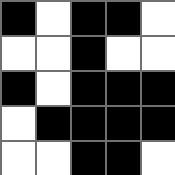[["black", "white", "black", "black", "white"], ["white", "white", "black", "white", "white"], ["black", "white", "black", "black", "black"], ["white", "black", "black", "black", "black"], ["white", "white", "black", "black", "white"]]